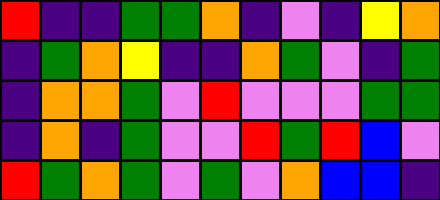[["red", "indigo", "indigo", "green", "green", "orange", "indigo", "violet", "indigo", "yellow", "orange"], ["indigo", "green", "orange", "yellow", "indigo", "indigo", "orange", "green", "violet", "indigo", "green"], ["indigo", "orange", "orange", "green", "violet", "red", "violet", "violet", "violet", "green", "green"], ["indigo", "orange", "indigo", "green", "violet", "violet", "red", "green", "red", "blue", "violet"], ["red", "green", "orange", "green", "violet", "green", "violet", "orange", "blue", "blue", "indigo"]]